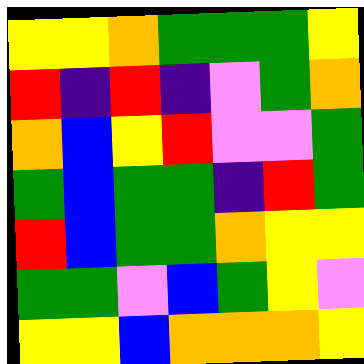[["yellow", "yellow", "orange", "green", "green", "green", "yellow"], ["red", "indigo", "red", "indigo", "violet", "green", "orange"], ["orange", "blue", "yellow", "red", "violet", "violet", "green"], ["green", "blue", "green", "green", "indigo", "red", "green"], ["red", "blue", "green", "green", "orange", "yellow", "yellow"], ["green", "green", "violet", "blue", "green", "yellow", "violet"], ["yellow", "yellow", "blue", "orange", "orange", "orange", "yellow"]]